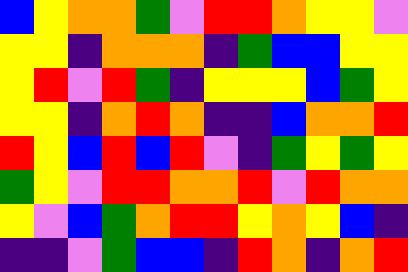[["blue", "yellow", "orange", "orange", "green", "violet", "red", "red", "orange", "yellow", "yellow", "violet"], ["yellow", "yellow", "indigo", "orange", "orange", "orange", "indigo", "green", "blue", "blue", "yellow", "yellow"], ["yellow", "red", "violet", "red", "green", "indigo", "yellow", "yellow", "yellow", "blue", "green", "yellow"], ["yellow", "yellow", "indigo", "orange", "red", "orange", "indigo", "indigo", "blue", "orange", "orange", "red"], ["red", "yellow", "blue", "red", "blue", "red", "violet", "indigo", "green", "yellow", "green", "yellow"], ["green", "yellow", "violet", "red", "red", "orange", "orange", "red", "violet", "red", "orange", "orange"], ["yellow", "violet", "blue", "green", "orange", "red", "red", "yellow", "orange", "yellow", "blue", "indigo"], ["indigo", "indigo", "violet", "green", "blue", "blue", "indigo", "red", "orange", "indigo", "orange", "red"]]